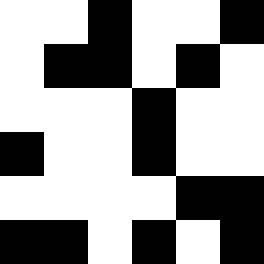[["white", "white", "black", "white", "white", "black"], ["white", "black", "black", "white", "black", "white"], ["white", "white", "white", "black", "white", "white"], ["black", "white", "white", "black", "white", "white"], ["white", "white", "white", "white", "black", "black"], ["black", "black", "white", "black", "white", "black"]]